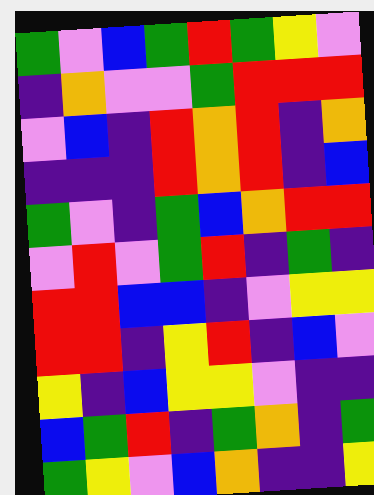[["green", "violet", "blue", "green", "red", "green", "yellow", "violet"], ["indigo", "orange", "violet", "violet", "green", "red", "red", "red"], ["violet", "blue", "indigo", "red", "orange", "red", "indigo", "orange"], ["indigo", "indigo", "indigo", "red", "orange", "red", "indigo", "blue"], ["green", "violet", "indigo", "green", "blue", "orange", "red", "red"], ["violet", "red", "violet", "green", "red", "indigo", "green", "indigo"], ["red", "red", "blue", "blue", "indigo", "violet", "yellow", "yellow"], ["red", "red", "indigo", "yellow", "red", "indigo", "blue", "violet"], ["yellow", "indigo", "blue", "yellow", "yellow", "violet", "indigo", "indigo"], ["blue", "green", "red", "indigo", "green", "orange", "indigo", "green"], ["green", "yellow", "violet", "blue", "orange", "indigo", "indigo", "yellow"]]